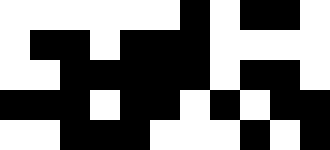[["white", "white", "white", "white", "white", "white", "black", "white", "black", "black", "white"], ["white", "black", "black", "white", "black", "black", "black", "white", "white", "white", "white"], ["white", "white", "black", "black", "black", "black", "black", "white", "black", "black", "white"], ["black", "black", "black", "white", "black", "black", "white", "black", "white", "black", "black"], ["white", "white", "black", "black", "black", "white", "white", "white", "black", "white", "black"]]